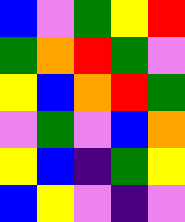[["blue", "violet", "green", "yellow", "red"], ["green", "orange", "red", "green", "violet"], ["yellow", "blue", "orange", "red", "green"], ["violet", "green", "violet", "blue", "orange"], ["yellow", "blue", "indigo", "green", "yellow"], ["blue", "yellow", "violet", "indigo", "violet"]]